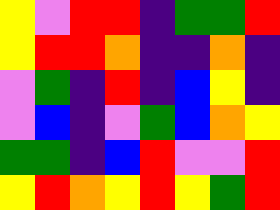[["yellow", "violet", "red", "red", "indigo", "green", "green", "red"], ["yellow", "red", "red", "orange", "indigo", "indigo", "orange", "indigo"], ["violet", "green", "indigo", "red", "indigo", "blue", "yellow", "indigo"], ["violet", "blue", "indigo", "violet", "green", "blue", "orange", "yellow"], ["green", "green", "indigo", "blue", "red", "violet", "violet", "red"], ["yellow", "red", "orange", "yellow", "red", "yellow", "green", "red"]]